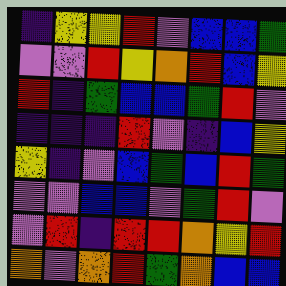[["indigo", "yellow", "yellow", "red", "violet", "blue", "blue", "green"], ["violet", "violet", "red", "yellow", "orange", "red", "blue", "yellow"], ["red", "indigo", "green", "blue", "blue", "green", "red", "violet"], ["indigo", "indigo", "indigo", "red", "violet", "indigo", "blue", "yellow"], ["yellow", "indigo", "violet", "blue", "green", "blue", "red", "green"], ["violet", "violet", "blue", "blue", "violet", "green", "red", "violet"], ["violet", "red", "indigo", "red", "red", "orange", "yellow", "red"], ["orange", "violet", "orange", "red", "green", "orange", "blue", "blue"]]